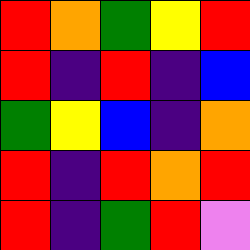[["red", "orange", "green", "yellow", "red"], ["red", "indigo", "red", "indigo", "blue"], ["green", "yellow", "blue", "indigo", "orange"], ["red", "indigo", "red", "orange", "red"], ["red", "indigo", "green", "red", "violet"]]